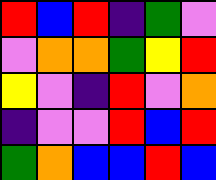[["red", "blue", "red", "indigo", "green", "violet"], ["violet", "orange", "orange", "green", "yellow", "red"], ["yellow", "violet", "indigo", "red", "violet", "orange"], ["indigo", "violet", "violet", "red", "blue", "red"], ["green", "orange", "blue", "blue", "red", "blue"]]